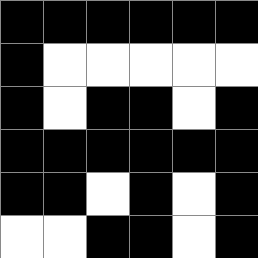[["black", "black", "black", "black", "black", "black"], ["black", "white", "white", "white", "white", "white"], ["black", "white", "black", "black", "white", "black"], ["black", "black", "black", "black", "black", "black"], ["black", "black", "white", "black", "white", "black"], ["white", "white", "black", "black", "white", "black"]]